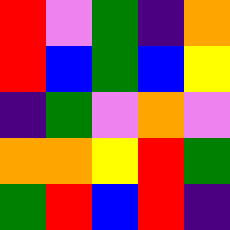[["red", "violet", "green", "indigo", "orange"], ["red", "blue", "green", "blue", "yellow"], ["indigo", "green", "violet", "orange", "violet"], ["orange", "orange", "yellow", "red", "green"], ["green", "red", "blue", "red", "indigo"]]